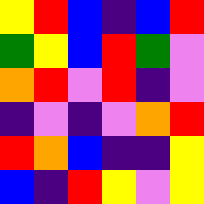[["yellow", "red", "blue", "indigo", "blue", "red"], ["green", "yellow", "blue", "red", "green", "violet"], ["orange", "red", "violet", "red", "indigo", "violet"], ["indigo", "violet", "indigo", "violet", "orange", "red"], ["red", "orange", "blue", "indigo", "indigo", "yellow"], ["blue", "indigo", "red", "yellow", "violet", "yellow"]]